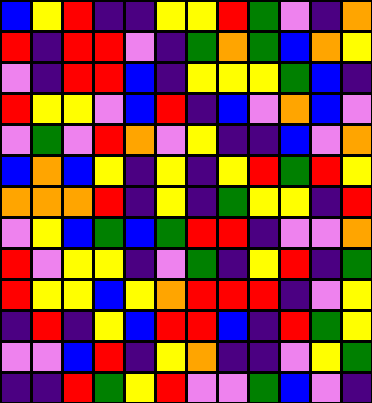[["blue", "yellow", "red", "indigo", "indigo", "yellow", "yellow", "red", "green", "violet", "indigo", "orange"], ["red", "indigo", "red", "red", "violet", "indigo", "green", "orange", "green", "blue", "orange", "yellow"], ["violet", "indigo", "red", "red", "blue", "indigo", "yellow", "yellow", "yellow", "green", "blue", "indigo"], ["red", "yellow", "yellow", "violet", "blue", "red", "indigo", "blue", "violet", "orange", "blue", "violet"], ["violet", "green", "violet", "red", "orange", "violet", "yellow", "indigo", "indigo", "blue", "violet", "orange"], ["blue", "orange", "blue", "yellow", "indigo", "yellow", "indigo", "yellow", "red", "green", "red", "yellow"], ["orange", "orange", "orange", "red", "indigo", "yellow", "indigo", "green", "yellow", "yellow", "indigo", "red"], ["violet", "yellow", "blue", "green", "blue", "green", "red", "red", "indigo", "violet", "violet", "orange"], ["red", "violet", "yellow", "yellow", "indigo", "violet", "green", "indigo", "yellow", "red", "indigo", "green"], ["red", "yellow", "yellow", "blue", "yellow", "orange", "red", "red", "red", "indigo", "violet", "yellow"], ["indigo", "red", "indigo", "yellow", "blue", "red", "red", "blue", "indigo", "red", "green", "yellow"], ["violet", "violet", "blue", "red", "indigo", "yellow", "orange", "indigo", "indigo", "violet", "yellow", "green"], ["indigo", "indigo", "red", "green", "yellow", "red", "violet", "violet", "green", "blue", "violet", "indigo"]]